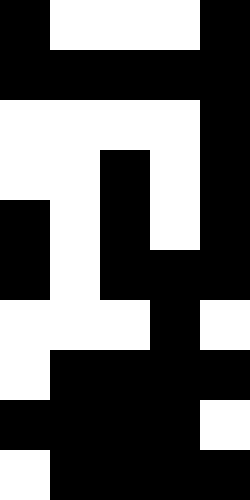[["black", "white", "white", "white", "black"], ["black", "black", "black", "black", "black"], ["white", "white", "white", "white", "black"], ["white", "white", "black", "white", "black"], ["black", "white", "black", "white", "black"], ["black", "white", "black", "black", "black"], ["white", "white", "white", "black", "white"], ["white", "black", "black", "black", "black"], ["black", "black", "black", "black", "white"], ["white", "black", "black", "black", "black"]]